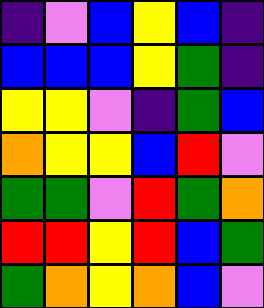[["indigo", "violet", "blue", "yellow", "blue", "indigo"], ["blue", "blue", "blue", "yellow", "green", "indigo"], ["yellow", "yellow", "violet", "indigo", "green", "blue"], ["orange", "yellow", "yellow", "blue", "red", "violet"], ["green", "green", "violet", "red", "green", "orange"], ["red", "red", "yellow", "red", "blue", "green"], ["green", "orange", "yellow", "orange", "blue", "violet"]]